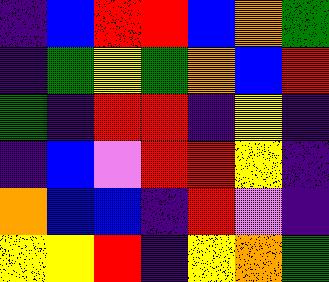[["indigo", "blue", "red", "red", "blue", "orange", "green"], ["indigo", "green", "yellow", "green", "orange", "blue", "red"], ["green", "indigo", "red", "red", "indigo", "yellow", "indigo"], ["indigo", "blue", "violet", "red", "red", "yellow", "indigo"], ["orange", "blue", "blue", "indigo", "red", "violet", "indigo"], ["yellow", "yellow", "red", "indigo", "yellow", "orange", "green"]]